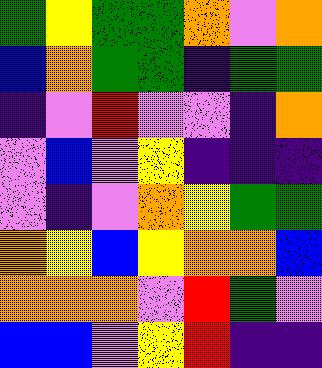[["green", "yellow", "green", "green", "orange", "violet", "orange"], ["blue", "orange", "green", "green", "indigo", "green", "green"], ["indigo", "violet", "red", "violet", "violet", "indigo", "orange"], ["violet", "blue", "violet", "yellow", "indigo", "indigo", "indigo"], ["violet", "indigo", "violet", "orange", "yellow", "green", "green"], ["orange", "yellow", "blue", "yellow", "orange", "orange", "blue"], ["orange", "orange", "orange", "violet", "red", "green", "violet"], ["blue", "blue", "violet", "yellow", "red", "indigo", "indigo"]]